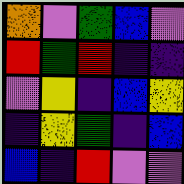[["orange", "violet", "green", "blue", "violet"], ["red", "green", "red", "indigo", "indigo"], ["violet", "yellow", "indigo", "blue", "yellow"], ["indigo", "yellow", "green", "indigo", "blue"], ["blue", "indigo", "red", "violet", "violet"]]